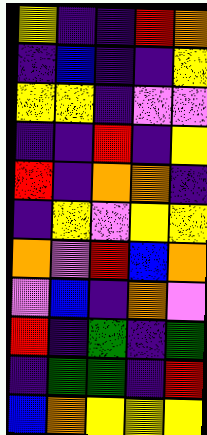[["yellow", "indigo", "indigo", "red", "orange"], ["indigo", "blue", "indigo", "indigo", "yellow"], ["yellow", "yellow", "indigo", "violet", "violet"], ["indigo", "indigo", "red", "indigo", "yellow"], ["red", "indigo", "orange", "orange", "indigo"], ["indigo", "yellow", "violet", "yellow", "yellow"], ["orange", "violet", "red", "blue", "orange"], ["violet", "blue", "indigo", "orange", "violet"], ["red", "indigo", "green", "indigo", "green"], ["indigo", "green", "green", "indigo", "red"], ["blue", "orange", "yellow", "yellow", "yellow"]]